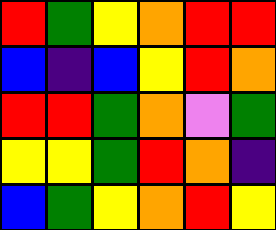[["red", "green", "yellow", "orange", "red", "red"], ["blue", "indigo", "blue", "yellow", "red", "orange"], ["red", "red", "green", "orange", "violet", "green"], ["yellow", "yellow", "green", "red", "orange", "indigo"], ["blue", "green", "yellow", "orange", "red", "yellow"]]